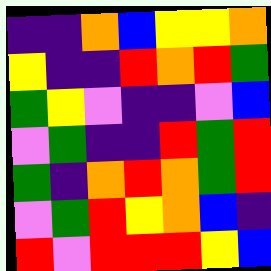[["indigo", "indigo", "orange", "blue", "yellow", "yellow", "orange"], ["yellow", "indigo", "indigo", "red", "orange", "red", "green"], ["green", "yellow", "violet", "indigo", "indigo", "violet", "blue"], ["violet", "green", "indigo", "indigo", "red", "green", "red"], ["green", "indigo", "orange", "red", "orange", "green", "red"], ["violet", "green", "red", "yellow", "orange", "blue", "indigo"], ["red", "violet", "red", "red", "red", "yellow", "blue"]]